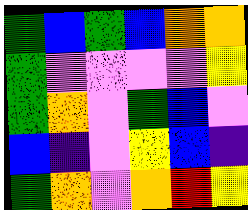[["green", "blue", "green", "blue", "orange", "orange"], ["green", "violet", "violet", "violet", "violet", "yellow"], ["green", "orange", "violet", "green", "blue", "violet"], ["blue", "indigo", "violet", "yellow", "blue", "indigo"], ["green", "orange", "violet", "orange", "red", "yellow"]]